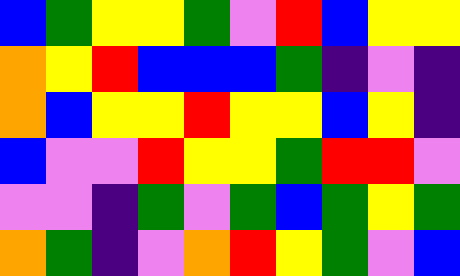[["blue", "green", "yellow", "yellow", "green", "violet", "red", "blue", "yellow", "yellow"], ["orange", "yellow", "red", "blue", "blue", "blue", "green", "indigo", "violet", "indigo"], ["orange", "blue", "yellow", "yellow", "red", "yellow", "yellow", "blue", "yellow", "indigo"], ["blue", "violet", "violet", "red", "yellow", "yellow", "green", "red", "red", "violet"], ["violet", "violet", "indigo", "green", "violet", "green", "blue", "green", "yellow", "green"], ["orange", "green", "indigo", "violet", "orange", "red", "yellow", "green", "violet", "blue"]]